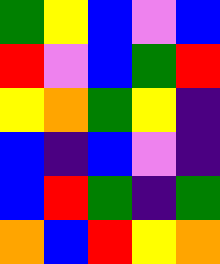[["green", "yellow", "blue", "violet", "blue"], ["red", "violet", "blue", "green", "red"], ["yellow", "orange", "green", "yellow", "indigo"], ["blue", "indigo", "blue", "violet", "indigo"], ["blue", "red", "green", "indigo", "green"], ["orange", "blue", "red", "yellow", "orange"]]